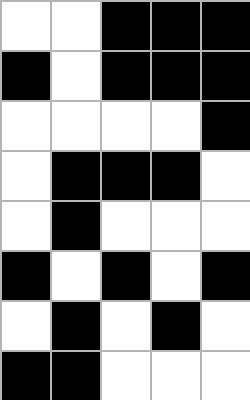[["white", "white", "black", "black", "black"], ["black", "white", "black", "black", "black"], ["white", "white", "white", "white", "black"], ["white", "black", "black", "black", "white"], ["white", "black", "white", "white", "white"], ["black", "white", "black", "white", "black"], ["white", "black", "white", "black", "white"], ["black", "black", "white", "white", "white"]]